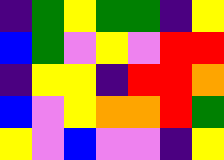[["indigo", "green", "yellow", "green", "green", "indigo", "yellow"], ["blue", "green", "violet", "yellow", "violet", "red", "red"], ["indigo", "yellow", "yellow", "indigo", "red", "red", "orange"], ["blue", "violet", "yellow", "orange", "orange", "red", "green"], ["yellow", "violet", "blue", "violet", "violet", "indigo", "yellow"]]